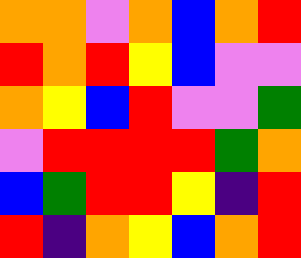[["orange", "orange", "violet", "orange", "blue", "orange", "red"], ["red", "orange", "red", "yellow", "blue", "violet", "violet"], ["orange", "yellow", "blue", "red", "violet", "violet", "green"], ["violet", "red", "red", "red", "red", "green", "orange"], ["blue", "green", "red", "red", "yellow", "indigo", "red"], ["red", "indigo", "orange", "yellow", "blue", "orange", "red"]]